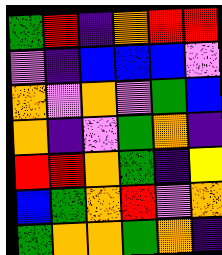[["green", "red", "indigo", "orange", "red", "red"], ["violet", "indigo", "blue", "blue", "blue", "violet"], ["orange", "violet", "orange", "violet", "green", "blue"], ["orange", "indigo", "violet", "green", "orange", "indigo"], ["red", "red", "orange", "green", "indigo", "yellow"], ["blue", "green", "orange", "red", "violet", "orange"], ["green", "orange", "orange", "green", "orange", "indigo"]]